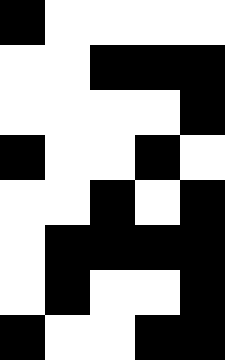[["black", "white", "white", "white", "white"], ["white", "white", "black", "black", "black"], ["white", "white", "white", "white", "black"], ["black", "white", "white", "black", "white"], ["white", "white", "black", "white", "black"], ["white", "black", "black", "black", "black"], ["white", "black", "white", "white", "black"], ["black", "white", "white", "black", "black"]]